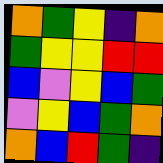[["orange", "green", "yellow", "indigo", "orange"], ["green", "yellow", "yellow", "red", "red"], ["blue", "violet", "yellow", "blue", "green"], ["violet", "yellow", "blue", "green", "orange"], ["orange", "blue", "red", "green", "indigo"]]